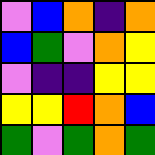[["violet", "blue", "orange", "indigo", "orange"], ["blue", "green", "violet", "orange", "yellow"], ["violet", "indigo", "indigo", "yellow", "yellow"], ["yellow", "yellow", "red", "orange", "blue"], ["green", "violet", "green", "orange", "green"]]